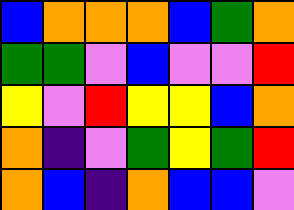[["blue", "orange", "orange", "orange", "blue", "green", "orange"], ["green", "green", "violet", "blue", "violet", "violet", "red"], ["yellow", "violet", "red", "yellow", "yellow", "blue", "orange"], ["orange", "indigo", "violet", "green", "yellow", "green", "red"], ["orange", "blue", "indigo", "orange", "blue", "blue", "violet"]]